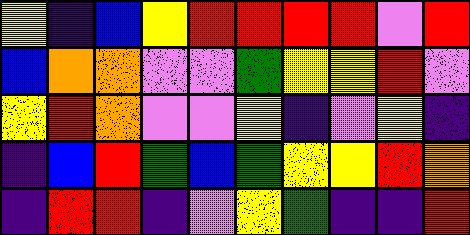[["yellow", "indigo", "blue", "yellow", "red", "red", "red", "red", "violet", "red"], ["blue", "orange", "orange", "violet", "violet", "green", "yellow", "yellow", "red", "violet"], ["yellow", "red", "orange", "violet", "violet", "yellow", "indigo", "violet", "yellow", "indigo"], ["indigo", "blue", "red", "green", "blue", "green", "yellow", "yellow", "red", "orange"], ["indigo", "red", "red", "indigo", "violet", "yellow", "green", "indigo", "indigo", "red"]]